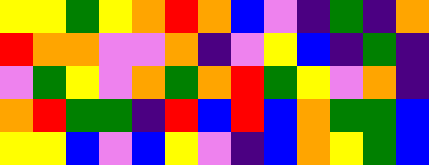[["yellow", "yellow", "green", "yellow", "orange", "red", "orange", "blue", "violet", "indigo", "green", "indigo", "orange"], ["red", "orange", "orange", "violet", "violet", "orange", "indigo", "violet", "yellow", "blue", "indigo", "green", "indigo"], ["violet", "green", "yellow", "violet", "orange", "green", "orange", "red", "green", "yellow", "violet", "orange", "indigo"], ["orange", "red", "green", "green", "indigo", "red", "blue", "red", "blue", "orange", "green", "green", "blue"], ["yellow", "yellow", "blue", "violet", "blue", "yellow", "violet", "indigo", "blue", "orange", "yellow", "green", "blue"]]